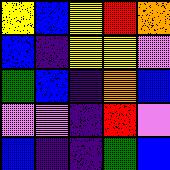[["yellow", "blue", "yellow", "red", "orange"], ["blue", "indigo", "yellow", "yellow", "violet"], ["green", "blue", "indigo", "orange", "blue"], ["violet", "violet", "indigo", "red", "violet"], ["blue", "indigo", "indigo", "green", "blue"]]